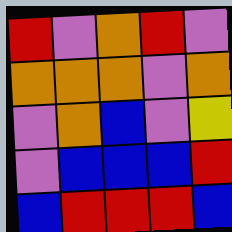[["red", "violet", "orange", "red", "violet"], ["orange", "orange", "orange", "violet", "orange"], ["violet", "orange", "blue", "violet", "yellow"], ["violet", "blue", "blue", "blue", "red"], ["blue", "red", "red", "red", "blue"]]